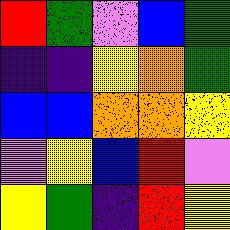[["red", "green", "violet", "blue", "green"], ["indigo", "indigo", "yellow", "orange", "green"], ["blue", "blue", "orange", "orange", "yellow"], ["violet", "yellow", "blue", "red", "violet"], ["yellow", "green", "indigo", "red", "yellow"]]